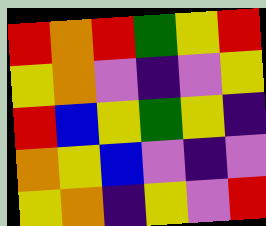[["red", "orange", "red", "green", "yellow", "red"], ["yellow", "orange", "violet", "indigo", "violet", "yellow"], ["red", "blue", "yellow", "green", "yellow", "indigo"], ["orange", "yellow", "blue", "violet", "indigo", "violet"], ["yellow", "orange", "indigo", "yellow", "violet", "red"]]